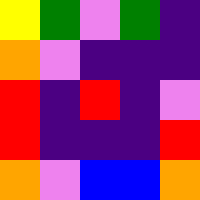[["yellow", "green", "violet", "green", "indigo"], ["orange", "violet", "indigo", "indigo", "indigo"], ["red", "indigo", "red", "indigo", "violet"], ["red", "indigo", "indigo", "indigo", "red"], ["orange", "violet", "blue", "blue", "orange"]]